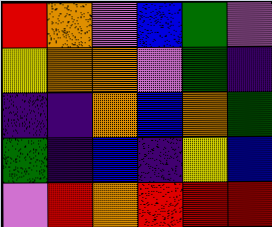[["red", "orange", "violet", "blue", "green", "violet"], ["yellow", "orange", "orange", "violet", "green", "indigo"], ["indigo", "indigo", "orange", "blue", "orange", "green"], ["green", "indigo", "blue", "indigo", "yellow", "blue"], ["violet", "red", "orange", "red", "red", "red"]]